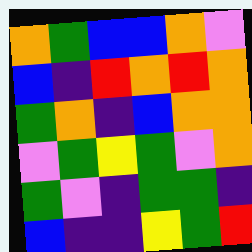[["orange", "green", "blue", "blue", "orange", "violet"], ["blue", "indigo", "red", "orange", "red", "orange"], ["green", "orange", "indigo", "blue", "orange", "orange"], ["violet", "green", "yellow", "green", "violet", "orange"], ["green", "violet", "indigo", "green", "green", "indigo"], ["blue", "indigo", "indigo", "yellow", "green", "red"]]